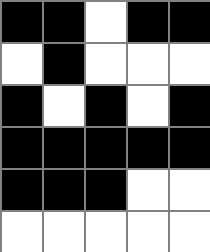[["black", "black", "white", "black", "black"], ["white", "black", "white", "white", "white"], ["black", "white", "black", "white", "black"], ["black", "black", "black", "black", "black"], ["black", "black", "black", "white", "white"], ["white", "white", "white", "white", "white"]]